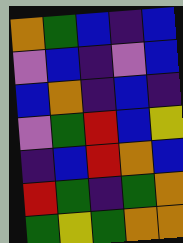[["orange", "green", "blue", "indigo", "blue"], ["violet", "blue", "indigo", "violet", "blue"], ["blue", "orange", "indigo", "blue", "indigo"], ["violet", "green", "red", "blue", "yellow"], ["indigo", "blue", "red", "orange", "blue"], ["red", "green", "indigo", "green", "orange"], ["green", "yellow", "green", "orange", "orange"]]